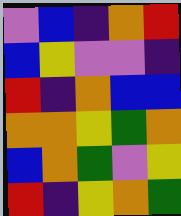[["violet", "blue", "indigo", "orange", "red"], ["blue", "yellow", "violet", "violet", "indigo"], ["red", "indigo", "orange", "blue", "blue"], ["orange", "orange", "yellow", "green", "orange"], ["blue", "orange", "green", "violet", "yellow"], ["red", "indigo", "yellow", "orange", "green"]]